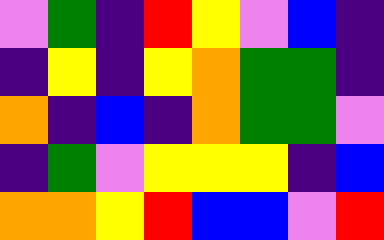[["violet", "green", "indigo", "red", "yellow", "violet", "blue", "indigo"], ["indigo", "yellow", "indigo", "yellow", "orange", "green", "green", "indigo"], ["orange", "indigo", "blue", "indigo", "orange", "green", "green", "violet"], ["indigo", "green", "violet", "yellow", "yellow", "yellow", "indigo", "blue"], ["orange", "orange", "yellow", "red", "blue", "blue", "violet", "red"]]